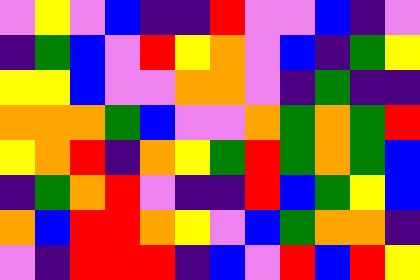[["violet", "yellow", "violet", "blue", "indigo", "indigo", "red", "violet", "violet", "blue", "indigo", "violet"], ["indigo", "green", "blue", "violet", "red", "yellow", "orange", "violet", "blue", "indigo", "green", "yellow"], ["yellow", "yellow", "blue", "violet", "violet", "orange", "orange", "violet", "indigo", "green", "indigo", "indigo"], ["orange", "orange", "orange", "green", "blue", "violet", "violet", "orange", "green", "orange", "green", "red"], ["yellow", "orange", "red", "indigo", "orange", "yellow", "green", "red", "green", "orange", "green", "blue"], ["indigo", "green", "orange", "red", "violet", "indigo", "indigo", "red", "blue", "green", "yellow", "blue"], ["orange", "blue", "red", "red", "orange", "yellow", "violet", "blue", "green", "orange", "orange", "indigo"], ["violet", "indigo", "red", "red", "red", "indigo", "blue", "violet", "red", "blue", "red", "yellow"]]